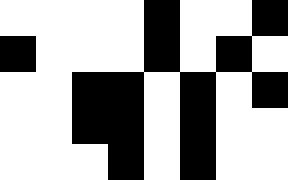[["white", "white", "white", "white", "black", "white", "white", "black"], ["black", "white", "white", "white", "black", "white", "black", "white"], ["white", "white", "black", "black", "white", "black", "white", "black"], ["white", "white", "black", "black", "white", "black", "white", "white"], ["white", "white", "white", "black", "white", "black", "white", "white"]]